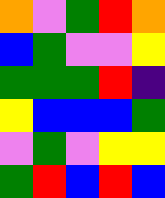[["orange", "violet", "green", "red", "orange"], ["blue", "green", "violet", "violet", "yellow"], ["green", "green", "green", "red", "indigo"], ["yellow", "blue", "blue", "blue", "green"], ["violet", "green", "violet", "yellow", "yellow"], ["green", "red", "blue", "red", "blue"]]